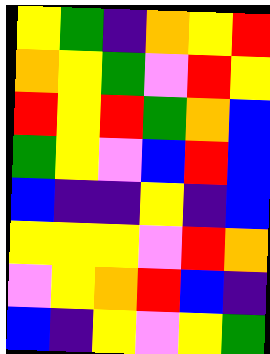[["yellow", "green", "indigo", "orange", "yellow", "red"], ["orange", "yellow", "green", "violet", "red", "yellow"], ["red", "yellow", "red", "green", "orange", "blue"], ["green", "yellow", "violet", "blue", "red", "blue"], ["blue", "indigo", "indigo", "yellow", "indigo", "blue"], ["yellow", "yellow", "yellow", "violet", "red", "orange"], ["violet", "yellow", "orange", "red", "blue", "indigo"], ["blue", "indigo", "yellow", "violet", "yellow", "green"]]